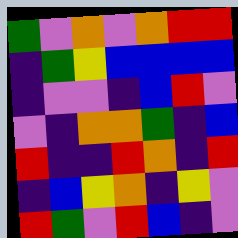[["green", "violet", "orange", "violet", "orange", "red", "red"], ["indigo", "green", "yellow", "blue", "blue", "blue", "blue"], ["indigo", "violet", "violet", "indigo", "blue", "red", "violet"], ["violet", "indigo", "orange", "orange", "green", "indigo", "blue"], ["red", "indigo", "indigo", "red", "orange", "indigo", "red"], ["indigo", "blue", "yellow", "orange", "indigo", "yellow", "violet"], ["red", "green", "violet", "red", "blue", "indigo", "violet"]]